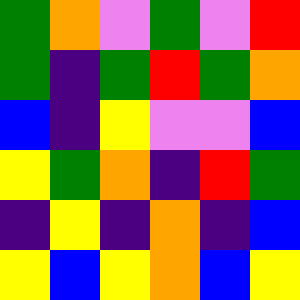[["green", "orange", "violet", "green", "violet", "red"], ["green", "indigo", "green", "red", "green", "orange"], ["blue", "indigo", "yellow", "violet", "violet", "blue"], ["yellow", "green", "orange", "indigo", "red", "green"], ["indigo", "yellow", "indigo", "orange", "indigo", "blue"], ["yellow", "blue", "yellow", "orange", "blue", "yellow"]]